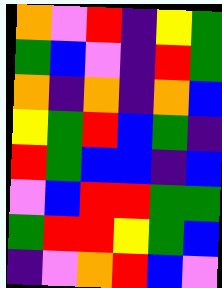[["orange", "violet", "red", "indigo", "yellow", "green"], ["green", "blue", "violet", "indigo", "red", "green"], ["orange", "indigo", "orange", "indigo", "orange", "blue"], ["yellow", "green", "red", "blue", "green", "indigo"], ["red", "green", "blue", "blue", "indigo", "blue"], ["violet", "blue", "red", "red", "green", "green"], ["green", "red", "red", "yellow", "green", "blue"], ["indigo", "violet", "orange", "red", "blue", "violet"]]